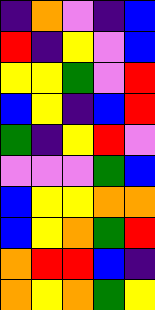[["indigo", "orange", "violet", "indigo", "blue"], ["red", "indigo", "yellow", "violet", "blue"], ["yellow", "yellow", "green", "violet", "red"], ["blue", "yellow", "indigo", "blue", "red"], ["green", "indigo", "yellow", "red", "violet"], ["violet", "violet", "violet", "green", "blue"], ["blue", "yellow", "yellow", "orange", "orange"], ["blue", "yellow", "orange", "green", "red"], ["orange", "red", "red", "blue", "indigo"], ["orange", "yellow", "orange", "green", "yellow"]]